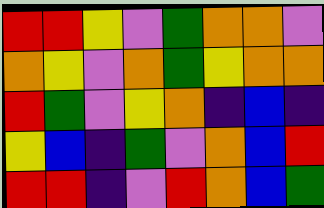[["red", "red", "yellow", "violet", "green", "orange", "orange", "violet"], ["orange", "yellow", "violet", "orange", "green", "yellow", "orange", "orange"], ["red", "green", "violet", "yellow", "orange", "indigo", "blue", "indigo"], ["yellow", "blue", "indigo", "green", "violet", "orange", "blue", "red"], ["red", "red", "indigo", "violet", "red", "orange", "blue", "green"]]